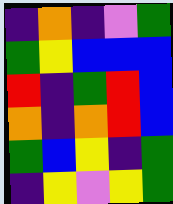[["indigo", "orange", "indigo", "violet", "green"], ["green", "yellow", "blue", "blue", "blue"], ["red", "indigo", "green", "red", "blue"], ["orange", "indigo", "orange", "red", "blue"], ["green", "blue", "yellow", "indigo", "green"], ["indigo", "yellow", "violet", "yellow", "green"]]